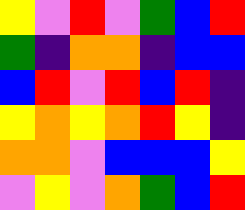[["yellow", "violet", "red", "violet", "green", "blue", "red"], ["green", "indigo", "orange", "orange", "indigo", "blue", "blue"], ["blue", "red", "violet", "red", "blue", "red", "indigo"], ["yellow", "orange", "yellow", "orange", "red", "yellow", "indigo"], ["orange", "orange", "violet", "blue", "blue", "blue", "yellow"], ["violet", "yellow", "violet", "orange", "green", "blue", "red"]]